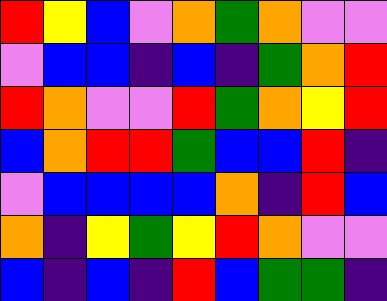[["red", "yellow", "blue", "violet", "orange", "green", "orange", "violet", "violet"], ["violet", "blue", "blue", "indigo", "blue", "indigo", "green", "orange", "red"], ["red", "orange", "violet", "violet", "red", "green", "orange", "yellow", "red"], ["blue", "orange", "red", "red", "green", "blue", "blue", "red", "indigo"], ["violet", "blue", "blue", "blue", "blue", "orange", "indigo", "red", "blue"], ["orange", "indigo", "yellow", "green", "yellow", "red", "orange", "violet", "violet"], ["blue", "indigo", "blue", "indigo", "red", "blue", "green", "green", "indigo"]]